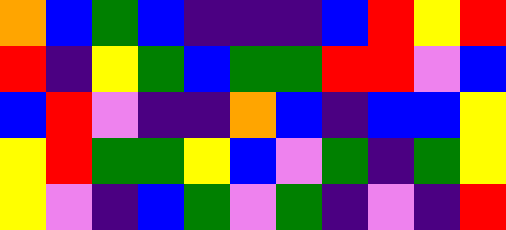[["orange", "blue", "green", "blue", "indigo", "indigo", "indigo", "blue", "red", "yellow", "red"], ["red", "indigo", "yellow", "green", "blue", "green", "green", "red", "red", "violet", "blue"], ["blue", "red", "violet", "indigo", "indigo", "orange", "blue", "indigo", "blue", "blue", "yellow"], ["yellow", "red", "green", "green", "yellow", "blue", "violet", "green", "indigo", "green", "yellow"], ["yellow", "violet", "indigo", "blue", "green", "violet", "green", "indigo", "violet", "indigo", "red"]]